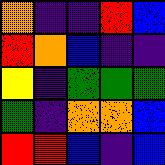[["orange", "indigo", "indigo", "red", "blue"], ["red", "orange", "blue", "indigo", "indigo"], ["yellow", "indigo", "green", "green", "green"], ["green", "indigo", "orange", "orange", "blue"], ["red", "red", "blue", "indigo", "blue"]]